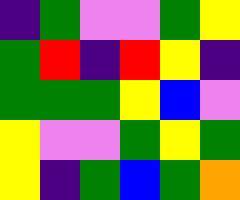[["indigo", "green", "violet", "violet", "green", "yellow"], ["green", "red", "indigo", "red", "yellow", "indigo"], ["green", "green", "green", "yellow", "blue", "violet"], ["yellow", "violet", "violet", "green", "yellow", "green"], ["yellow", "indigo", "green", "blue", "green", "orange"]]